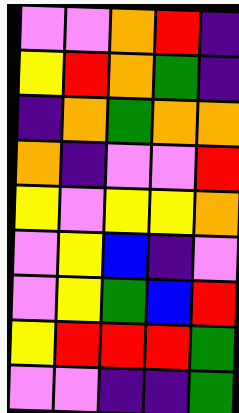[["violet", "violet", "orange", "red", "indigo"], ["yellow", "red", "orange", "green", "indigo"], ["indigo", "orange", "green", "orange", "orange"], ["orange", "indigo", "violet", "violet", "red"], ["yellow", "violet", "yellow", "yellow", "orange"], ["violet", "yellow", "blue", "indigo", "violet"], ["violet", "yellow", "green", "blue", "red"], ["yellow", "red", "red", "red", "green"], ["violet", "violet", "indigo", "indigo", "green"]]